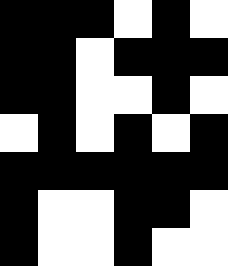[["black", "black", "black", "white", "black", "white"], ["black", "black", "white", "black", "black", "black"], ["black", "black", "white", "white", "black", "white"], ["white", "black", "white", "black", "white", "black"], ["black", "black", "black", "black", "black", "black"], ["black", "white", "white", "black", "black", "white"], ["black", "white", "white", "black", "white", "white"]]